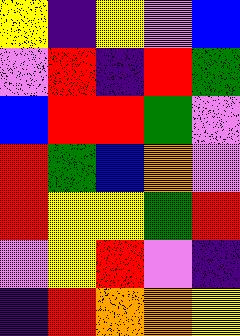[["yellow", "indigo", "yellow", "violet", "blue"], ["violet", "red", "indigo", "red", "green"], ["blue", "red", "red", "green", "violet"], ["red", "green", "blue", "orange", "violet"], ["red", "yellow", "yellow", "green", "red"], ["violet", "yellow", "red", "violet", "indigo"], ["indigo", "red", "orange", "orange", "yellow"]]